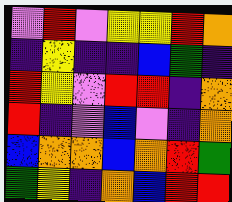[["violet", "red", "violet", "yellow", "yellow", "red", "orange"], ["indigo", "yellow", "indigo", "indigo", "blue", "green", "indigo"], ["red", "yellow", "violet", "red", "red", "indigo", "orange"], ["red", "indigo", "violet", "blue", "violet", "indigo", "orange"], ["blue", "orange", "orange", "blue", "orange", "red", "green"], ["green", "yellow", "indigo", "orange", "blue", "red", "red"]]